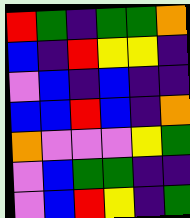[["red", "green", "indigo", "green", "green", "orange"], ["blue", "indigo", "red", "yellow", "yellow", "indigo"], ["violet", "blue", "indigo", "blue", "indigo", "indigo"], ["blue", "blue", "red", "blue", "indigo", "orange"], ["orange", "violet", "violet", "violet", "yellow", "green"], ["violet", "blue", "green", "green", "indigo", "indigo"], ["violet", "blue", "red", "yellow", "indigo", "green"]]